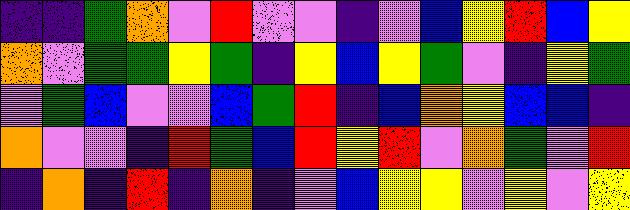[["indigo", "indigo", "green", "orange", "violet", "red", "violet", "violet", "indigo", "violet", "blue", "yellow", "red", "blue", "yellow"], ["orange", "violet", "green", "green", "yellow", "green", "indigo", "yellow", "blue", "yellow", "green", "violet", "indigo", "yellow", "green"], ["violet", "green", "blue", "violet", "violet", "blue", "green", "red", "indigo", "blue", "orange", "yellow", "blue", "blue", "indigo"], ["orange", "violet", "violet", "indigo", "red", "green", "blue", "red", "yellow", "red", "violet", "orange", "green", "violet", "red"], ["indigo", "orange", "indigo", "red", "indigo", "orange", "indigo", "violet", "blue", "yellow", "yellow", "violet", "yellow", "violet", "yellow"]]